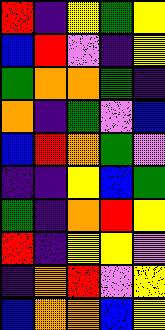[["red", "indigo", "yellow", "green", "yellow"], ["blue", "red", "violet", "indigo", "yellow"], ["green", "orange", "orange", "green", "indigo"], ["orange", "indigo", "green", "violet", "blue"], ["blue", "red", "orange", "green", "violet"], ["indigo", "indigo", "yellow", "blue", "green"], ["green", "indigo", "orange", "red", "yellow"], ["red", "indigo", "yellow", "yellow", "violet"], ["indigo", "orange", "red", "violet", "yellow"], ["blue", "orange", "orange", "blue", "yellow"]]